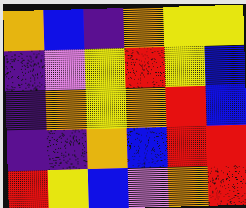[["orange", "blue", "indigo", "orange", "yellow", "yellow"], ["indigo", "violet", "yellow", "red", "yellow", "blue"], ["indigo", "orange", "yellow", "orange", "red", "blue"], ["indigo", "indigo", "orange", "blue", "red", "red"], ["red", "yellow", "blue", "violet", "orange", "red"]]